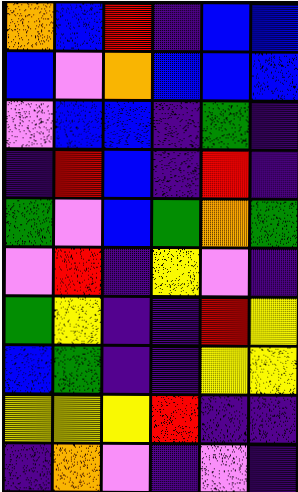[["orange", "blue", "red", "indigo", "blue", "blue"], ["blue", "violet", "orange", "blue", "blue", "blue"], ["violet", "blue", "blue", "indigo", "green", "indigo"], ["indigo", "red", "blue", "indigo", "red", "indigo"], ["green", "violet", "blue", "green", "orange", "green"], ["violet", "red", "indigo", "yellow", "violet", "indigo"], ["green", "yellow", "indigo", "indigo", "red", "yellow"], ["blue", "green", "indigo", "indigo", "yellow", "yellow"], ["yellow", "yellow", "yellow", "red", "indigo", "indigo"], ["indigo", "orange", "violet", "indigo", "violet", "indigo"]]